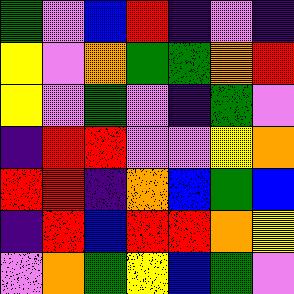[["green", "violet", "blue", "red", "indigo", "violet", "indigo"], ["yellow", "violet", "orange", "green", "green", "orange", "red"], ["yellow", "violet", "green", "violet", "indigo", "green", "violet"], ["indigo", "red", "red", "violet", "violet", "yellow", "orange"], ["red", "red", "indigo", "orange", "blue", "green", "blue"], ["indigo", "red", "blue", "red", "red", "orange", "yellow"], ["violet", "orange", "green", "yellow", "blue", "green", "violet"]]